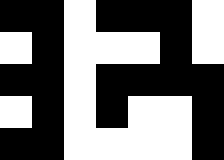[["black", "black", "white", "black", "black", "black", "white"], ["white", "black", "white", "white", "white", "black", "white"], ["black", "black", "white", "black", "black", "black", "black"], ["white", "black", "white", "black", "white", "white", "black"], ["black", "black", "white", "white", "white", "white", "black"]]